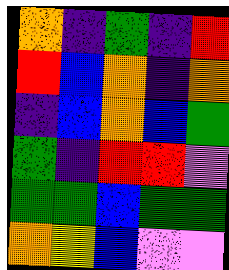[["orange", "indigo", "green", "indigo", "red"], ["red", "blue", "orange", "indigo", "orange"], ["indigo", "blue", "orange", "blue", "green"], ["green", "indigo", "red", "red", "violet"], ["green", "green", "blue", "green", "green"], ["orange", "yellow", "blue", "violet", "violet"]]